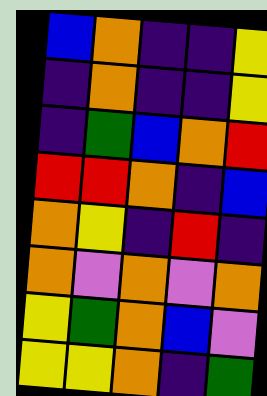[["blue", "orange", "indigo", "indigo", "yellow"], ["indigo", "orange", "indigo", "indigo", "yellow"], ["indigo", "green", "blue", "orange", "red"], ["red", "red", "orange", "indigo", "blue"], ["orange", "yellow", "indigo", "red", "indigo"], ["orange", "violet", "orange", "violet", "orange"], ["yellow", "green", "orange", "blue", "violet"], ["yellow", "yellow", "orange", "indigo", "green"]]